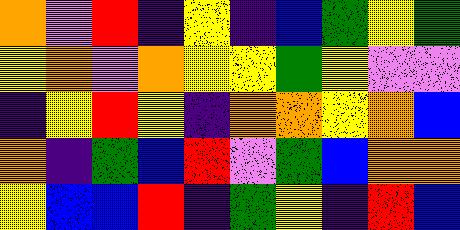[["orange", "violet", "red", "indigo", "yellow", "indigo", "blue", "green", "yellow", "green"], ["yellow", "orange", "violet", "orange", "yellow", "yellow", "green", "yellow", "violet", "violet"], ["indigo", "yellow", "red", "yellow", "indigo", "orange", "orange", "yellow", "orange", "blue"], ["orange", "indigo", "green", "blue", "red", "violet", "green", "blue", "orange", "orange"], ["yellow", "blue", "blue", "red", "indigo", "green", "yellow", "indigo", "red", "blue"]]